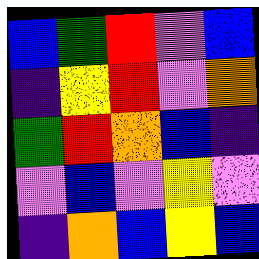[["blue", "green", "red", "violet", "blue"], ["indigo", "yellow", "red", "violet", "orange"], ["green", "red", "orange", "blue", "indigo"], ["violet", "blue", "violet", "yellow", "violet"], ["indigo", "orange", "blue", "yellow", "blue"]]